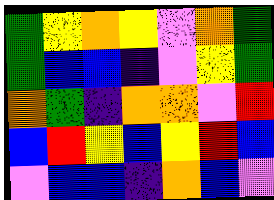[["green", "yellow", "orange", "yellow", "violet", "orange", "green"], ["green", "blue", "blue", "indigo", "violet", "yellow", "green"], ["orange", "green", "indigo", "orange", "orange", "violet", "red"], ["blue", "red", "yellow", "blue", "yellow", "red", "blue"], ["violet", "blue", "blue", "indigo", "orange", "blue", "violet"]]